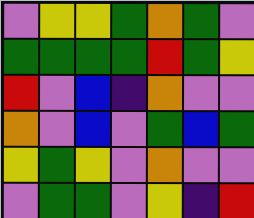[["violet", "yellow", "yellow", "green", "orange", "green", "violet"], ["green", "green", "green", "green", "red", "green", "yellow"], ["red", "violet", "blue", "indigo", "orange", "violet", "violet"], ["orange", "violet", "blue", "violet", "green", "blue", "green"], ["yellow", "green", "yellow", "violet", "orange", "violet", "violet"], ["violet", "green", "green", "violet", "yellow", "indigo", "red"]]